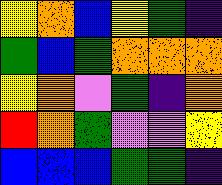[["yellow", "orange", "blue", "yellow", "green", "indigo"], ["green", "blue", "green", "orange", "orange", "orange"], ["yellow", "orange", "violet", "green", "indigo", "orange"], ["red", "orange", "green", "violet", "violet", "yellow"], ["blue", "blue", "blue", "green", "green", "indigo"]]